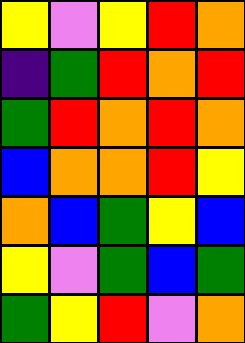[["yellow", "violet", "yellow", "red", "orange"], ["indigo", "green", "red", "orange", "red"], ["green", "red", "orange", "red", "orange"], ["blue", "orange", "orange", "red", "yellow"], ["orange", "blue", "green", "yellow", "blue"], ["yellow", "violet", "green", "blue", "green"], ["green", "yellow", "red", "violet", "orange"]]